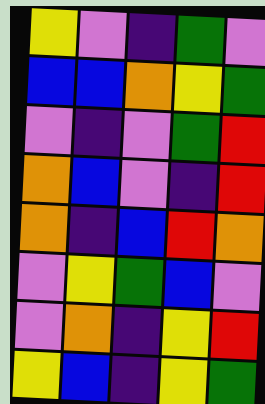[["yellow", "violet", "indigo", "green", "violet"], ["blue", "blue", "orange", "yellow", "green"], ["violet", "indigo", "violet", "green", "red"], ["orange", "blue", "violet", "indigo", "red"], ["orange", "indigo", "blue", "red", "orange"], ["violet", "yellow", "green", "blue", "violet"], ["violet", "orange", "indigo", "yellow", "red"], ["yellow", "blue", "indigo", "yellow", "green"]]